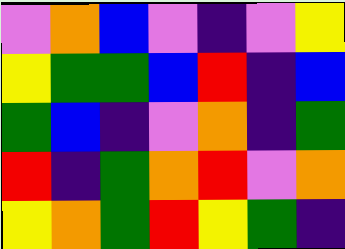[["violet", "orange", "blue", "violet", "indigo", "violet", "yellow"], ["yellow", "green", "green", "blue", "red", "indigo", "blue"], ["green", "blue", "indigo", "violet", "orange", "indigo", "green"], ["red", "indigo", "green", "orange", "red", "violet", "orange"], ["yellow", "orange", "green", "red", "yellow", "green", "indigo"]]